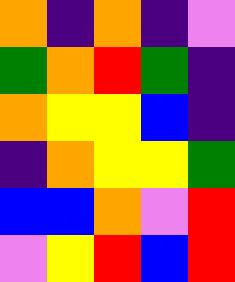[["orange", "indigo", "orange", "indigo", "violet"], ["green", "orange", "red", "green", "indigo"], ["orange", "yellow", "yellow", "blue", "indigo"], ["indigo", "orange", "yellow", "yellow", "green"], ["blue", "blue", "orange", "violet", "red"], ["violet", "yellow", "red", "blue", "red"]]